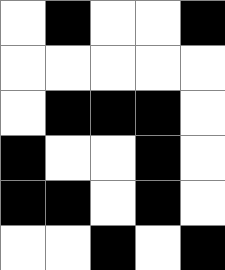[["white", "black", "white", "white", "black"], ["white", "white", "white", "white", "white"], ["white", "black", "black", "black", "white"], ["black", "white", "white", "black", "white"], ["black", "black", "white", "black", "white"], ["white", "white", "black", "white", "black"]]